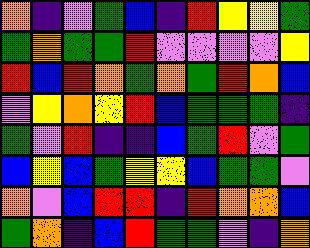[["orange", "indigo", "violet", "green", "blue", "indigo", "red", "yellow", "yellow", "green"], ["green", "orange", "green", "green", "red", "violet", "violet", "violet", "violet", "yellow"], ["red", "blue", "red", "orange", "green", "orange", "green", "red", "orange", "blue"], ["violet", "yellow", "orange", "yellow", "red", "blue", "green", "green", "green", "indigo"], ["green", "violet", "red", "indigo", "indigo", "blue", "green", "red", "violet", "green"], ["blue", "yellow", "blue", "green", "yellow", "yellow", "blue", "green", "green", "violet"], ["orange", "violet", "blue", "red", "red", "indigo", "red", "orange", "orange", "blue"], ["green", "orange", "indigo", "blue", "red", "green", "green", "violet", "indigo", "orange"]]